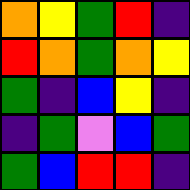[["orange", "yellow", "green", "red", "indigo"], ["red", "orange", "green", "orange", "yellow"], ["green", "indigo", "blue", "yellow", "indigo"], ["indigo", "green", "violet", "blue", "green"], ["green", "blue", "red", "red", "indigo"]]